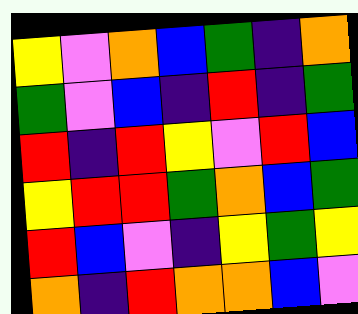[["yellow", "violet", "orange", "blue", "green", "indigo", "orange"], ["green", "violet", "blue", "indigo", "red", "indigo", "green"], ["red", "indigo", "red", "yellow", "violet", "red", "blue"], ["yellow", "red", "red", "green", "orange", "blue", "green"], ["red", "blue", "violet", "indigo", "yellow", "green", "yellow"], ["orange", "indigo", "red", "orange", "orange", "blue", "violet"]]